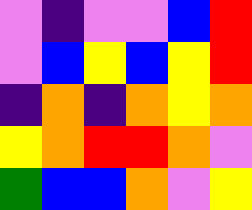[["violet", "indigo", "violet", "violet", "blue", "red"], ["violet", "blue", "yellow", "blue", "yellow", "red"], ["indigo", "orange", "indigo", "orange", "yellow", "orange"], ["yellow", "orange", "red", "red", "orange", "violet"], ["green", "blue", "blue", "orange", "violet", "yellow"]]